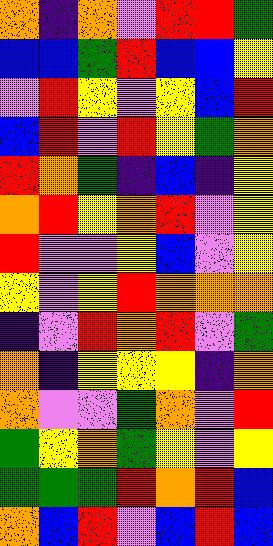[["orange", "indigo", "orange", "violet", "red", "red", "green"], ["blue", "blue", "green", "red", "blue", "blue", "yellow"], ["violet", "red", "yellow", "violet", "yellow", "blue", "red"], ["blue", "red", "violet", "red", "yellow", "green", "orange"], ["red", "orange", "green", "indigo", "blue", "indigo", "yellow"], ["orange", "red", "yellow", "orange", "red", "violet", "yellow"], ["red", "violet", "violet", "yellow", "blue", "violet", "yellow"], ["yellow", "violet", "yellow", "red", "orange", "orange", "orange"], ["indigo", "violet", "red", "orange", "red", "violet", "green"], ["orange", "indigo", "yellow", "yellow", "yellow", "indigo", "orange"], ["orange", "violet", "violet", "green", "orange", "violet", "red"], ["green", "yellow", "orange", "green", "yellow", "violet", "yellow"], ["green", "green", "green", "red", "orange", "red", "blue"], ["orange", "blue", "red", "violet", "blue", "red", "blue"]]